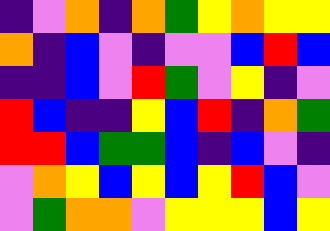[["indigo", "violet", "orange", "indigo", "orange", "green", "yellow", "orange", "yellow", "yellow"], ["orange", "indigo", "blue", "violet", "indigo", "violet", "violet", "blue", "red", "blue"], ["indigo", "indigo", "blue", "violet", "red", "green", "violet", "yellow", "indigo", "violet"], ["red", "blue", "indigo", "indigo", "yellow", "blue", "red", "indigo", "orange", "green"], ["red", "red", "blue", "green", "green", "blue", "indigo", "blue", "violet", "indigo"], ["violet", "orange", "yellow", "blue", "yellow", "blue", "yellow", "red", "blue", "violet"], ["violet", "green", "orange", "orange", "violet", "yellow", "yellow", "yellow", "blue", "yellow"]]